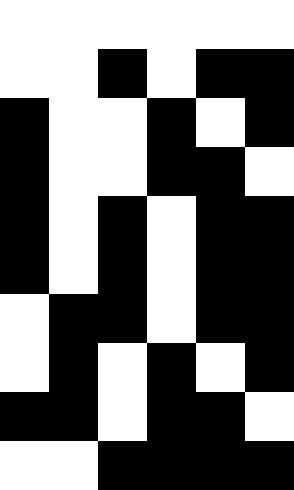[["white", "white", "white", "white", "white", "white"], ["white", "white", "black", "white", "black", "black"], ["black", "white", "white", "black", "white", "black"], ["black", "white", "white", "black", "black", "white"], ["black", "white", "black", "white", "black", "black"], ["black", "white", "black", "white", "black", "black"], ["white", "black", "black", "white", "black", "black"], ["white", "black", "white", "black", "white", "black"], ["black", "black", "white", "black", "black", "white"], ["white", "white", "black", "black", "black", "black"]]